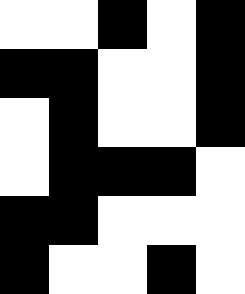[["white", "white", "black", "white", "black"], ["black", "black", "white", "white", "black"], ["white", "black", "white", "white", "black"], ["white", "black", "black", "black", "white"], ["black", "black", "white", "white", "white"], ["black", "white", "white", "black", "white"]]